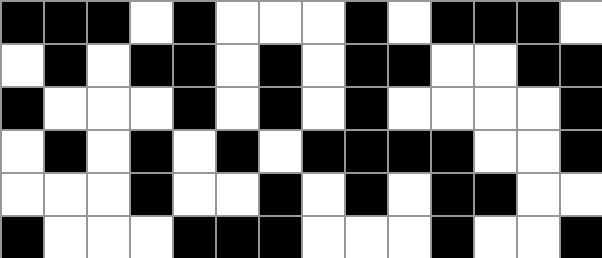[["black", "black", "black", "white", "black", "white", "white", "white", "black", "white", "black", "black", "black", "white"], ["white", "black", "white", "black", "black", "white", "black", "white", "black", "black", "white", "white", "black", "black"], ["black", "white", "white", "white", "black", "white", "black", "white", "black", "white", "white", "white", "white", "black"], ["white", "black", "white", "black", "white", "black", "white", "black", "black", "black", "black", "white", "white", "black"], ["white", "white", "white", "black", "white", "white", "black", "white", "black", "white", "black", "black", "white", "white"], ["black", "white", "white", "white", "black", "black", "black", "white", "white", "white", "black", "white", "white", "black"]]